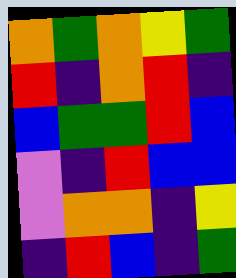[["orange", "green", "orange", "yellow", "green"], ["red", "indigo", "orange", "red", "indigo"], ["blue", "green", "green", "red", "blue"], ["violet", "indigo", "red", "blue", "blue"], ["violet", "orange", "orange", "indigo", "yellow"], ["indigo", "red", "blue", "indigo", "green"]]